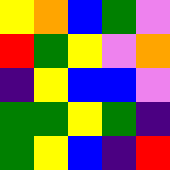[["yellow", "orange", "blue", "green", "violet"], ["red", "green", "yellow", "violet", "orange"], ["indigo", "yellow", "blue", "blue", "violet"], ["green", "green", "yellow", "green", "indigo"], ["green", "yellow", "blue", "indigo", "red"]]